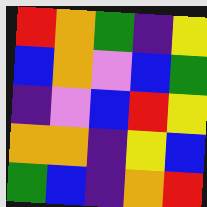[["red", "orange", "green", "indigo", "yellow"], ["blue", "orange", "violet", "blue", "green"], ["indigo", "violet", "blue", "red", "yellow"], ["orange", "orange", "indigo", "yellow", "blue"], ["green", "blue", "indigo", "orange", "red"]]